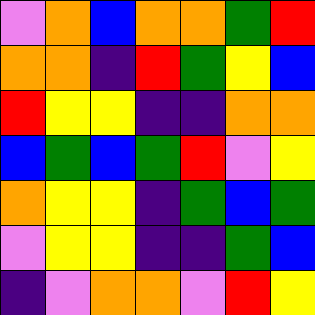[["violet", "orange", "blue", "orange", "orange", "green", "red"], ["orange", "orange", "indigo", "red", "green", "yellow", "blue"], ["red", "yellow", "yellow", "indigo", "indigo", "orange", "orange"], ["blue", "green", "blue", "green", "red", "violet", "yellow"], ["orange", "yellow", "yellow", "indigo", "green", "blue", "green"], ["violet", "yellow", "yellow", "indigo", "indigo", "green", "blue"], ["indigo", "violet", "orange", "orange", "violet", "red", "yellow"]]